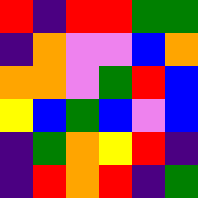[["red", "indigo", "red", "red", "green", "green"], ["indigo", "orange", "violet", "violet", "blue", "orange"], ["orange", "orange", "violet", "green", "red", "blue"], ["yellow", "blue", "green", "blue", "violet", "blue"], ["indigo", "green", "orange", "yellow", "red", "indigo"], ["indigo", "red", "orange", "red", "indigo", "green"]]